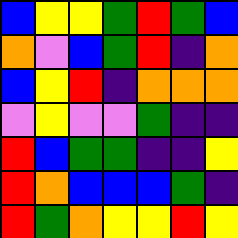[["blue", "yellow", "yellow", "green", "red", "green", "blue"], ["orange", "violet", "blue", "green", "red", "indigo", "orange"], ["blue", "yellow", "red", "indigo", "orange", "orange", "orange"], ["violet", "yellow", "violet", "violet", "green", "indigo", "indigo"], ["red", "blue", "green", "green", "indigo", "indigo", "yellow"], ["red", "orange", "blue", "blue", "blue", "green", "indigo"], ["red", "green", "orange", "yellow", "yellow", "red", "yellow"]]